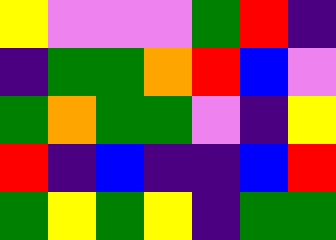[["yellow", "violet", "violet", "violet", "green", "red", "indigo"], ["indigo", "green", "green", "orange", "red", "blue", "violet"], ["green", "orange", "green", "green", "violet", "indigo", "yellow"], ["red", "indigo", "blue", "indigo", "indigo", "blue", "red"], ["green", "yellow", "green", "yellow", "indigo", "green", "green"]]